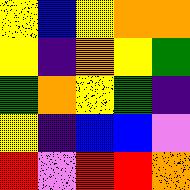[["yellow", "blue", "yellow", "orange", "orange"], ["yellow", "indigo", "orange", "yellow", "green"], ["green", "orange", "yellow", "green", "indigo"], ["yellow", "indigo", "blue", "blue", "violet"], ["red", "violet", "red", "red", "orange"]]